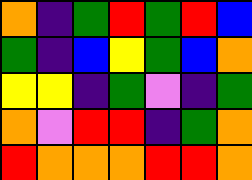[["orange", "indigo", "green", "red", "green", "red", "blue"], ["green", "indigo", "blue", "yellow", "green", "blue", "orange"], ["yellow", "yellow", "indigo", "green", "violet", "indigo", "green"], ["orange", "violet", "red", "red", "indigo", "green", "orange"], ["red", "orange", "orange", "orange", "red", "red", "orange"]]